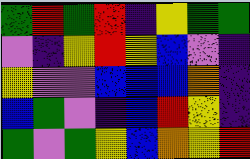[["green", "red", "green", "red", "indigo", "yellow", "green", "green"], ["violet", "indigo", "yellow", "red", "yellow", "blue", "violet", "indigo"], ["yellow", "violet", "violet", "blue", "blue", "blue", "orange", "indigo"], ["blue", "green", "violet", "indigo", "blue", "red", "yellow", "indigo"], ["green", "violet", "green", "yellow", "blue", "orange", "yellow", "red"]]